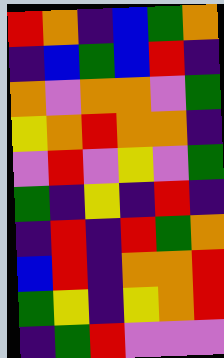[["red", "orange", "indigo", "blue", "green", "orange"], ["indigo", "blue", "green", "blue", "red", "indigo"], ["orange", "violet", "orange", "orange", "violet", "green"], ["yellow", "orange", "red", "orange", "orange", "indigo"], ["violet", "red", "violet", "yellow", "violet", "green"], ["green", "indigo", "yellow", "indigo", "red", "indigo"], ["indigo", "red", "indigo", "red", "green", "orange"], ["blue", "red", "indigo", "orange", "orange", "red"], ["green", "yellow", "indigo", "yellow", "orange", "red"], ["indigo", "green", "red", "violet", "violet", "violet"]]